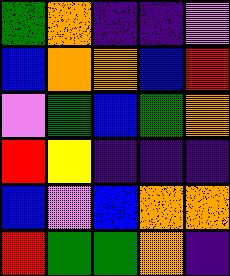[["green", "orange", "indigo", "indigo", "violet"], ["blue", "orange", "orange", "blue", "red"], ["violet", "green", "blue", "green", "orange"], ["red", "yellow", "indigo", "indigo", "indigo"], ["blue", "violet", "blue", "orange", "orange"], ["red", "green", "green", "orange", "indigo"]]